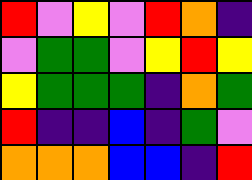[["red", "violet", "yellow", "violet", "red", "orange", "indigo"], ["violet", "green", "green", "violet", "yellow", "red", "yellow"], ["yellow", "green", "green", "green", "indigo", "orange", "green"], ["red", "indigo", "indigo", "blue", "indigo", "green", "violet"], ["orange", "orange", "orange", "blue", "blue", "indigo", "red"]]